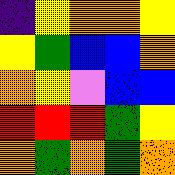[["indigo", "yellow", "orange", "orange", "yellow"], ["yellow", "green", "blue", "blue", "orange"], ["orange", "yellow", "violet", "blue", "blue"], ["red", "red", "red", "green", "yellow"], ["orange", "green", "orange", "green", "orange"]]